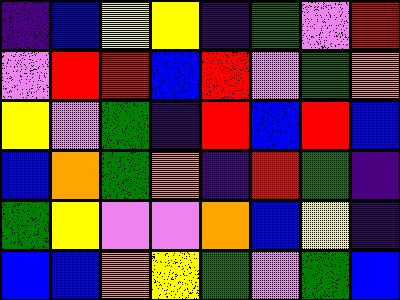[["indigo", "blue", "yellow", "yellow", "indigo", "green", "violet", "red"], ["violet", "red", "red", "blue", "red", "violet", "green", "orange"], ["yellow", "violet", "green", "indigo", "red", "blue", "red", "blue"], ["blue", "orange", "green", "orange", "indigo", "red", "green", "indigo"], ["green", "yellow", "violet", "violet", "orange", "blue", "yellow", "indigo"], ["blue", "blue", "orange", "yellow", "green", "violet", "green", "blue"]]